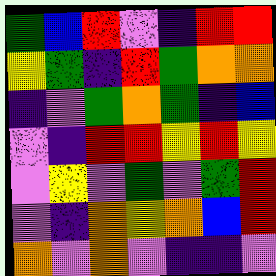[["green", "blue", "red", "violet", "indigo", "red", "red"], ["yellow", "green", "indigo", "red", "green", "orange", "orange"], ["indigo", "violet", "green", "orange", "green", "indigo", "blue"], ["violet", "indigo", "red", "red", "yellow", "red", "yellow"], ["violet", "yellow", "violet", "green", "violet", "green", "red"], ["violet", "indigo", "orange", "yellow", "orange", "blue", "red"], ["orange", "violet", "orange", "violet", "indigo", "indigo", "violet"]]